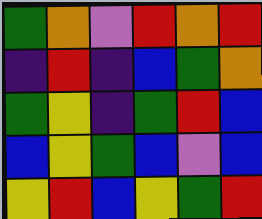[["green", "orange", "violet", "red", "orange", "red"], ["indigo", "red", "indigo", "blue", "green", "orange"], ["green", "yellow", "indigo", "green", "red", "blue"], ["blue", "yellow", "green", "blue", "violet", "blue"], ["yellow", "red", "blue", "yellow", "green", "red"]]